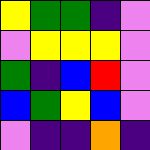[["yellow", "green", "green", "indigo", "violet"], ["violet", "yellow", "yellow", "yellow", "violet"], ["green", "indigo", "blue", "red", "violet"], ["blue", "green", "yellow", "blue", "violet"], ["violet", "indigo", "indigo", "orange", "indigo"]]